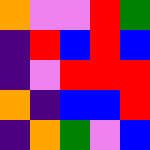[["orange", "violet", "violet", "red", "green"], ["indigo", "red", "blue", "red", "blue"], ["indigo", "violet", "red", "red", "red"], ["orange", "indigo", "blue", "blue", "red"], ["indigo", "orange", "green", "violet", "blue"]]